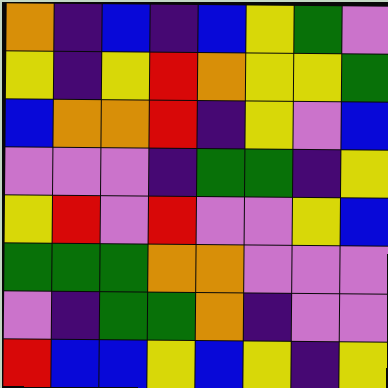[["orange", "indigo", "blue", "indigo", "blue", "yellow", "green", "violet"], ["yellow", "indigo", "yellow", "red", "orange", "yellow", "yellow", "green"], ["blue", "orange", "orange", "red", "indigo", "yellow", "violet", "blue"], ["violet", "violet", "violet", "indigo", "green", "green", "indigo", "yellow"], ["yellow", "red", "violet", "red", "violet", "violet", "yellow", "blue"], ["green", "green", "green", "orange", "orange", "violet", "violet", "violet"], ["violet", "indigo", "green", "green", "orange", "indigo", "violet", "violet"], ["red", "blue", "blue", "yellow", "blue", "yellow", "indigo", "yellow"]]